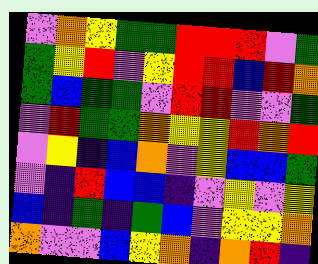[["violet", "orange", "yellow", "green", "green", "red", "red", "red", "violet", "green"], ["green", "yellow", "red", "violet", "yellow", "red", "red", "blue", "red", "orange"], ["green", "blue", "green", "green", "violet", "red", "red", "violet", "violet", "green"], ["violet", "red", "green", "green", "orange", "yellow", "yellow", "red", "orange", "red"], ["violet", "yellow", "indigo", "blue", "orange", "violet", "yellow", "blue", "blue", "green"], ["violet", "indigo", "red", "blue", "blue", "indigo", "violet", "yellow", "violet", "yellow"], ["blue", "indigo", "green", "indigo", "green", "blue", "violet", "yellow", "yellow", "orange"], ["orange", "violet", "violet", "blue", "yellow", "orange", "indigo", "orange", "red", "indigo"]]